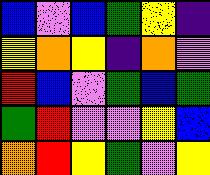[["blue", "violet", "blue", "green", "yellow", "indigo"], ["yellow", "orange", "yellow", "indigo", "orange", "violet"], ["red", "blue", "violet", "green", "blue", "green"], ["green", "red", "violet", "violet", "yellow", "blue"], ["orange", "red", "yellow", "green", "violet", "yellow"]]